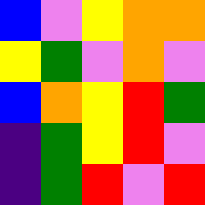[["blue", "violet", "yellow", "orange", "orange"], ["yellow", "green", "violet", "orange", "violet"], ["blue", "orange", "yellow", "red", "green"], ["indigo", "green", "yellow", "red", "violet"], ["indigo", "green", "red", "violet", "red"]]